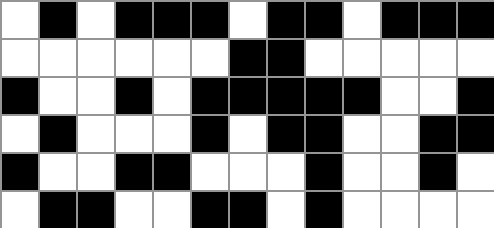[["white", "black", "white", "black", "black", "black", "white", "black", "black", "white", "black", "black", "black"], ["white", "white", "white", "white", "white", "white", "black", "black", "white", "white", "white", "white", "white"], ["black", "white", "white", "black", "white", "black", "black", "black", "black", "black", "white", "white", "black"], ["white", "black", "white", "white", "white", "black", "white", "black", "black", "white", "white", "black", "black"], ["black", "white", "white", "black", "black", "white", "white", "white", "black", "white", "white", "black", "white"], ["white", "black", "black", "white", "white", "black", "black", "white", "black", "white", "white", "white", "white"]]